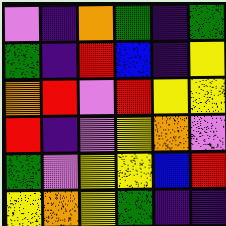[["violet", "indigo", "orange", "green", "indigo", "green"], ["green", "indigo", "red", "blue", "indigo", "yellow"], ["orange", "red", "violet", "red", "yellow", "yellow"], ["red", "indigo", "violet", "yellow", "orange", "violet"], ["green", "violet", "yellow", "yellow", "blue", "red"], ["yellow", "orange", "yellow", "green", "indigo", "indigo"]]